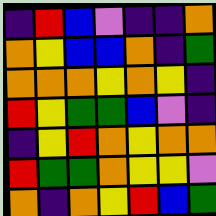[["indigo", "red", "blue", "violet", "indigo", "indigo", "orange"], ["orange", "yellow", "blue", "blue", "orange", "indigo", "green"], ["orange", "orange", "orange", "yellow", "orange", "yellow", "indigo"], ["red", "yellow", "green", "green", "blue", "violet", "indigo"], ["indigo", "yellow", "red", "orange", "yellow", "orange", "orange"], ["red", "green", "green", "orange", "yellow", "yellow", "violet"], ["orange", "indigo", "orange", "yellow", "red", "blue", "green"]]